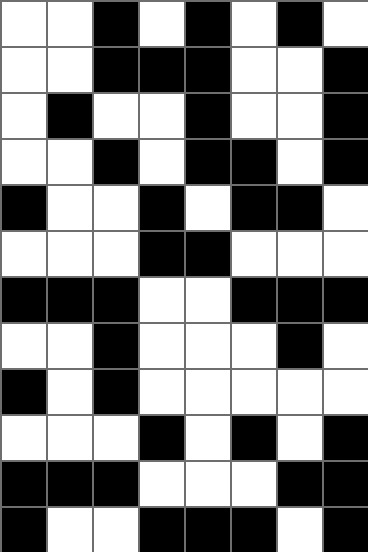[["white", "white", "black", "white", "black", "white", "black", "white"], ["white", "white", "black", "black", "black", "white", "white", "black"], ["white", "black", "white", "white", "black", "white", "white", "black"], ["white", "white", "black", "white", "black", "black", "white", "black"], ["black", "white", "white", "black", "white", "black", "black", "white"], ["white", "white", "white", "black", "black", "white", "white", "white"], ["black", "black", "black", "white", "white", "black", "black", "black"], ["white", "white", "black", "white", "white", "white", "black", "white"], ["black", "white", "black", "white", "white", "white", "white", "white"], ["white", "white", "white", "black", "white", "black", "white", "black"], ["black", "black", "black", "white", "white", "white", "black", "black"], ["black", "white", "white", "black", "black", "black", "white", "black"]]